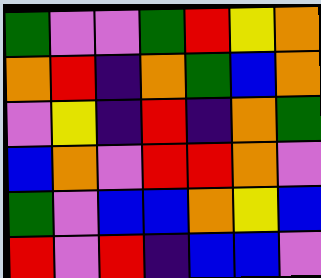[["green", "violet", "violet", "green", "red", "yellow", "orange"], ["orange", "red", "indigo", "orange", "green", "blue", "orange"], ["violet", "yellow", "indigo", "red", "indigo", "orange", "green"], ["blue", "orange", "violet", "red", "red", "orange", "violet"], ["green", "violet", "blue", "blue", "orange", "yellow", "blue"], ["red", "violet", "red", "indigo", "blue", "blue", "violet"]]